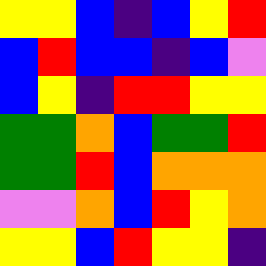[["yellow", "yellow", "blue", "indigo", "blue", "yellow", "red"], ["blue", "red", "blue", "blue", "indigo", "blue", "violet"], ["blue", "yellow", "indigo", "red", "red", "yellow", "yellow"], ["green", "green", "orange", "blue", "green", "green", "red"], ["green", "green", "red", "blue", "orange", "orange", "orange"], ["violet", "violet", "orange", "blue", "red", "yellow", "orange"], ["yellow", "yellow", "blue", "red", "yellow", "yellow", "indigo"]]